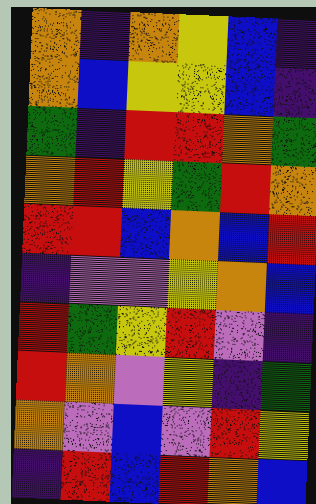[["orange", "indigo", "orange", "yellow", "blue", "indigo"], ["orange", "blue", "yellow", "yellow", "blue", "indigo"], ["green", "indigo", "red", "red", "orange", "green"], ["orange", "red", "yellow", "green", "red", "orange"], ["red", "red", "blue", "orange", "blue", "red"], ["indigo", "violet", "violet", "yellow", "orange", "blue"], ["red", "green", "yellow", "red", "violet", "indigo"], ["red", "orange", "violet", "yellow", "indigo", "green"], ["orange", "violet", "blue", "violet", "red", "yellow"], ["indigo", "red", "blue", "red", "orange", "blue"]]